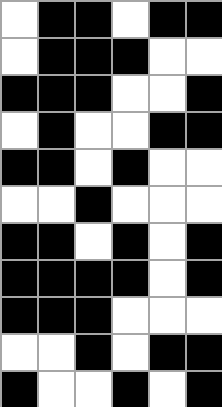[["white", "black", "black", "white", "black", "black"], ["white", "black", "black", "black", "white", "white"], ["black", "black", "black", "white", "white", "black"], ["white", "black", "white", "white", "black", "black"], ["black", "black", "white", "black", "white", "white"], ["white", "white", "black", "white", "white", "white"], ["black", "black", "white", "black", "white", "black"], ["black", "black", "black", "black", "white", "black"], ["black", "black", "black", "white", "white", "white"], ["white", "white", "black", "white", "black", "black"], ["black", "white", "white", "black", "white", "black"]]